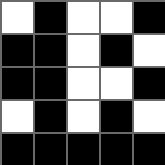[["white", "black", "white", "white", "black"], ["black", "black", "white", "black", "white"], ["black", "black", "white", "white", "black"], ["white", "black", "white", "black", "white"], ["black", "black", "black", "black", "black"]]